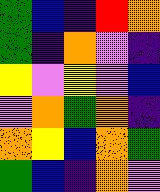[["green", "blue", "indigo", "red", "orange"], ["green", "indigo", "orange", "violet", "indigo"], ["yellow", "violet", "yellow", "violet", "blue"], ["violet", "orange", "green", "orange", "indigo"], ["orange", "yellow", "blue", "orange", "green"], ["green", "blue", "indigo", "orange", "violet"]]